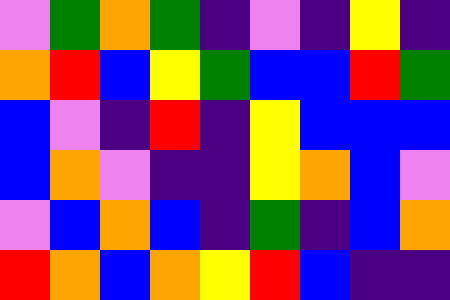[["violet", "green", "orange", "green", "indigo", "violet", "indigo", "yellow", "indigo"], ["orange", "red", "blue", "yellow", "green", "blue", "blue", "red", "green"], ["blue", "violet", "indigo", "red", "indigo", "yellow", "blue", "blue", "blue"], ["blue", "orange", "violet", "indigo", "indigo", "yellow", "orange", "blue", "violet"], ["violet", "blue", "orange", "blue", "indigo", "green", "indigo", "blue", "orange"], ["red", "orange", "blue", "orange", "yellow", "red", "blue", "indigo", "indigo"]]